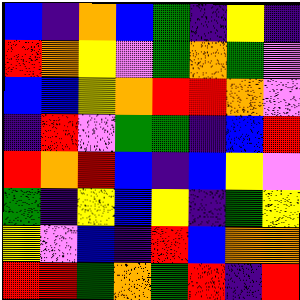[["blue", "indigo", "orange", "blue", "green", "indigo", "yellow", "indigo"], ["red", "orange", "yellow", "violet", "green", "orange", "green", "violet"], ["blue", "blue", "yellow", "orange", "red", "red", "orange", "violet"], ["indigo", "red", "violet", "green", "green", "indigo", "blue", "red"], ["red", "orange", "red", "blue", "indigo", "blue", "yellow", "violet"], ["green", "indigo", "yellow", "blue", "yellow", "indigo", "green", "yellow"], ["yellow", "violet", "blue", "indigo", "red", "blue", "orange", "orange"], ["red", "red", "green", "orange", "green", "red", "indigo", "red"]]